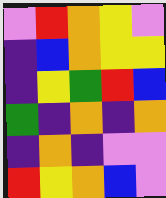[["violet", "red", "orange", "yellow", "violet"], ["indigo", "blue", "orange", "yellow", "yellow"], ["indigo", "yellow", "green", "red", "blue"], ["green", "indigo", "orange", "indigo", "orange"], ["indigo", "orange", "indigo", "violet", "violet"], ["red", "yellow", "orange", "blue", "violet"]]